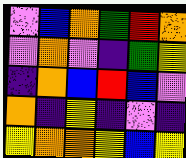[["violet", "blue", "orange", "green", "red", "orange"], ["violet", "orange", "violet", "indigo", "green", "yellow"], ["indigo", "orange", "blue", "red", "blue", "violet"], ["orange", "indigo", "yellow", "indigo", "violet", "indigo"], ["yellow", "orange", "orange", "yellow", "blue", "yellow"]]